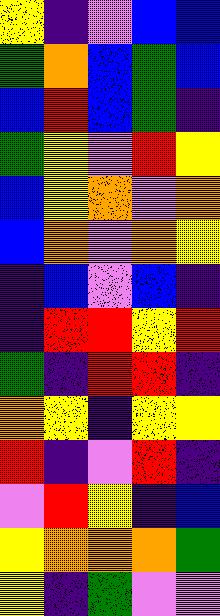[["yellow", "indigo", "violet", "blue", "blue"], ["green", "orange", "blue", "green", "blue"], ["blue", "red", "blue", "green", "indigo"], ["green", "yellow", "violet", "red", "yellow"], ["blue", "yellow", "orange", "violet", "orange"], ["blue", "orange", "violet", "orange", "yellow"], ["indigo", "blue", "violet", "blue", "indigo"], ["indigo", "red", "red", "yellow", "red"], ["green", "indigo", "red", "red", "indigo"], ["orange", "yellow", "indigo", "yellow", "yellow"], ["red", "indigo", "violet", "red", "indigo"], ["violet", "red", "yellow", "indigo", "blue"], ["yellow", "orange", "orange", "orange", "green"], ["yellow", "indigo", "green", "violet", "violet"]]